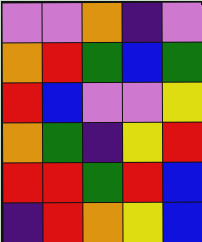[["violet", "violet", "orange", "indigo", "violet"], ["orange", "red", "green", "blue", "green"], ["red", "blue", "violet", "violet", "yellow"], ["orange", "green", "indigo", "yellow", "red"], ["red", "red", "green", "red", "blue"], ["indigo", "red", "orange", "yellow", "blue"]]